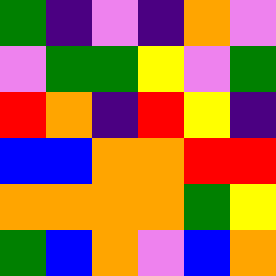[["green", "indigo", "violet", "indigo", "orange", "violet"], ["violet", "green", "green", "yellow", "violet", "green"], ["red", "orange", "indigo", "red", "yellow", "indigo"], ["blue", "blue", "orange", "orange", "red", "red"], ["orange", "orange", "orange", "orange", "green", "yellow"], ["green", "blue", "orange", "violet", "blue", "orange"]]